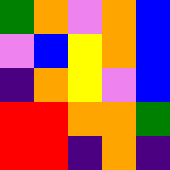[["green", "orange", "violet", "orange", "blue"], ["violet", "blue", "yellow", "orange", "blue"], ["indigo", "orange", "yellow", "violet", "blue"], ["red", "red", "orange", "orange", "green"], ["red", "red", "indigo", "orange", "indigo"]]